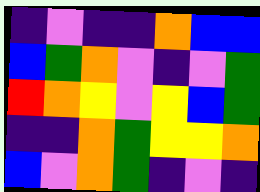[["indigo", "violet", "indigo", "indigo", "orange", "blue", "blue"], ["blue", "green", "orange", "violet", "indigo", "violet", "green"], ["red", "orange", "yellow", "violet", "yellow", "blue", "green"], ["indigo", "indigo", "orange", "green", "yellow", "yellow", "orange"], ["blue", "violet", "orange", "green", "indigo", "violet", "indigo"]]